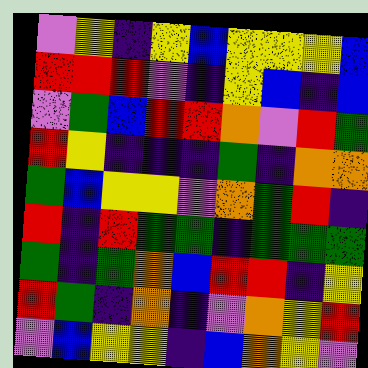[["violet", "yellow", "indigo", "yellow", "blue", "yellow", "yellow", "yellow", "blue"], ["red", "red", "red", "violet", "indigo", "yellow", "blue", "indigo", "blue"], ["violet", "green", "blue", "red", "red", "orange", "violet", "red", "green"], ["red", "yellow", "indigo", "indigo", "indigo", "green", "indigo", "orange", "orange"], ["green", "blue", "yellow", "yellow", "violet", "orange", "green", "red", "indigo"], ["red", "indigo", "red", "green", "green", "indigo", "green", "green", "green"], ["green", "indigo", "green", "orange", "blue", "red", "red", "indigo", "yellow"], ["red", "green", "indigo", "orange", "indigo", "violet", "orange", "yellow", "red"], ["violet", "blue", "yellow", "yellow", "indigo", "blue", "orange", "yellow", "violet"]]